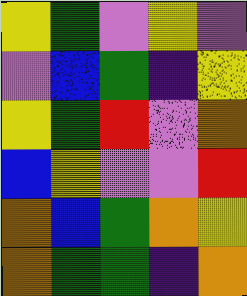[["yellow", "green", "violet", "yellow", "violet"], ["violet", "blue", "green", "indigo", "yellow"], ["yellow", "green", "red", "violet", "orange"], ["blue", "yellow", "violet", "violet", "red"], ["orange", "blue", "green", "orange", "yellow"], ["orange", "green", "green", "indigo", "orange"]]